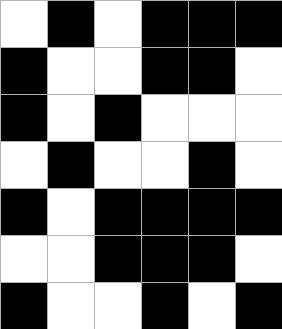[["white", "black", "white", "black", "black", "black"], ["black", "white", "white", "black", "black", "white"], ["black", "white", "black", "white", "white", "white"], ["white", "black", "white", "white", "black", "white"], ["black", "white", "black", "black", "black", "black"], ["white", "white", "black", "black", "black", "white"], ["black", "white", "white", "black", "white", "black"]]